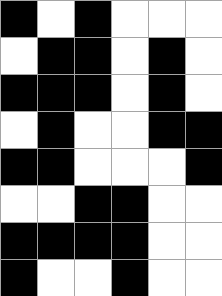[["black", "white", "black", "white", "white", "white"], ["white", "black", "black", "white", "black", "white"], ["black", "black", "black", "white", "black", "white"], ["white", "black", "white", "white", "black", "black"], ["black", "black", "white", "white", "white", "black"], ["white", "white", "black", "black", "white", "white"], ["black", "black", "black", "black", "white", "white"], ["black", "white", "white", "black", "white", "white"]]